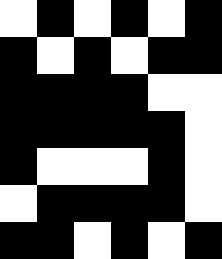[["white", "black", "white", "black", "white", "black"], ["black", "white", "black", "white", "black", "black"], ["black", "black", "black", "black", "white", "white"], ["black", "black", "black", "black", "black", "white"], ["black", "white", "white", "white", "black", "white"], ["white", "black", "black", "black", "black", "white"], ["black", "black", "white", "black", "white", "black"]]